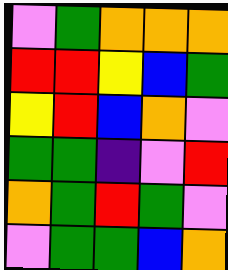[["violet", "green", "orange", "orange", "orange"], ["red", "red", "yellow", "blue", "green"], ["yellow", "red", "blue", "orange", "violet"], ["green", "green", "indigo", "violet", "red"], ["orange", "green", "red", "green", "violet"], ["violet", "green", "green", "blue", "orange"]]